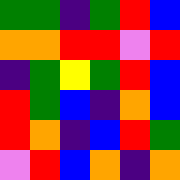[["green", "green", "indigo", "green", "red", "blue"], ["orange", "orange", "red", "red", "violet", "red"], ["indigo", "green", "yellow", "green", "red", "blue"], ["red", "green", "blue", "indigo", "orange", "blue"], ["red", "orange", "indigo", "blue", "red", "green"], ["violet", "red", "blue", "orange", "indigo", "orange"]]